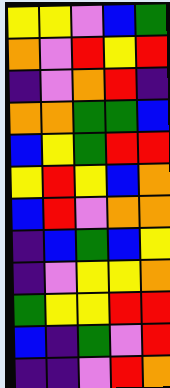[["yellow", "yellow", "violet", "blue", "green"], ["orange", "violet", "red", "yellow", "red"], ["indigo", "violet", "orange", "red", "indigo"], ["orange", "orange", "green", "green", "blue"], ["blue", "yellow", "green", "red", "red"], ["yellow", "red", "yellow", "blue", "orange"], ["blue", "red", "violet", "orange", "orange"], ["indigo", "blue", "green", "blue", "yellow"], ["indigo", "violet", "yellow", "yellow", "orange"], ["green", "yellow", "yellow", "red", "red"], ["blue", "indigo", "green", "violet", "red"], ["indigo", "indigo", "violet", "red", "orange"]]